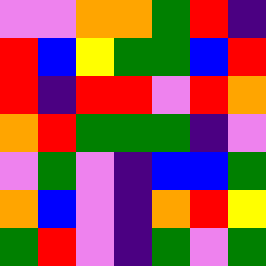[["violet", "violet", "orange", "orange", "green", "red", "indigo"], ["red", "blue", "yellow", "green", "green", "blue", "red"], ["red", "indigo", "red", "red", "violet", "red", "orange"], ["orange", "red", "green", "green", "green", "indigo", "violet"], ["violet", "green", "violet", "indigo", "blue", "blue", "green"], ["orange", "blue", "violet", "indigo", "orange", "red", "yellow"], ["green", "red", "violet", "indigo", "green", "violet", "green"]]